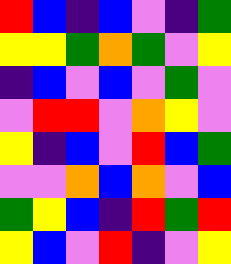[["red", "blue", "indigo", "blue", "violet", "indigo", "green"], ["yellow", "yellow", "green", "orange", "green", "violet", "yellow"], ["indigo", "blue", "violet", "blue", "violet", "green", "violet"], ["violet", "red", "red", "violet", "orange", "yellow", "violet"], ["yellow", "indigo", "blue", "violet", "red", "blue", "green"], ["violet", "violet", "orange", "blue", "orange", "violet", "blue"], ["green", "yellow", "blue", "indigo", "red", "green", "red"], ["yellow", "blue", "violet", "red", "indigo", "violet", "yellow"]]